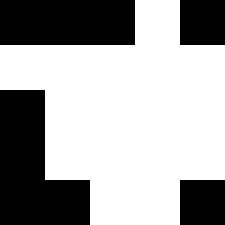[["black", "black", "black", "white", "black"], ["white", "white", "white", "white", "white"], ["black", "white", "white", "white", "white"], ["black", "white", "white", "white", "white"], ["black", "black", "white", "white", "black"]]